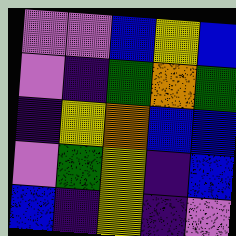[["violet", "violet", "blue", "yellow", "blue"], ["violet", "indigo", "green", "orange", "green"], ["indigo", "yellow", "orange", "blue", "blue"], ["violet", "green", "yellow", "indigo", "blue"], ["blue", "indigo", "yellow", "indigo", "violet"]]